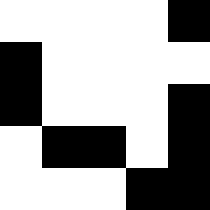[["white", "white", "white", "white", "black"], ["black", "white", "white", "white", "white"], ["black", "white", "white", "white", "black"], ["white", "black", "black", "white", "black"], ["white", "white", "white", "black", "black"]]